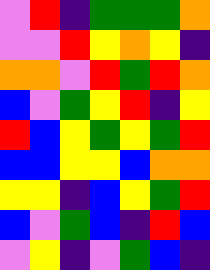[["violet", "red", "indigo", "green", "green", "green", "orange"], ["violet", "violet", "red", "yellow", "orange", "yellow", "indigo"], ["orange", "orange", "violet", "red", "green", "red", "orange"], ["blue", "violet", "green", "yellow", "red", "indigo", "yellow"], ["red", "blue", "yellow", "green", "yellow", "green", "red"], ["blue", "blue", "yellow", "yellow", "blue", "orange", "orange"], ["yellow", "yellow", "indigo", "blue", "yellow", "green", "red"], ["blue", "violet", "green", "blue", "indigo", "red", "blue"], ["violet", "yellow", "indigo", "violet", "green", "blue", "indigo"]]